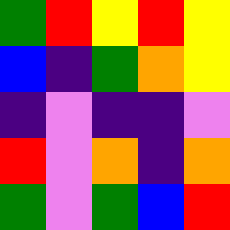[["green", "red", "yellow", "red", "yellow"], ["blue", "indigo", "green", "orange", "yellow"], ["indigo", "violet", "indigo", "indigo", "violet"], ["red", "violet", "orange", "indigo", "orange"], ["green", "violet", "green", "blue", "red"]]